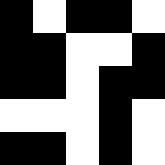[["black", "white", "black", "black", "white"], ["black", "black", "white", "white", "black"], ["black", "black", "white", "black", "black"], ["white", "white", "white", "black", "white"], ["black", "black", "white", "black", "white"]]